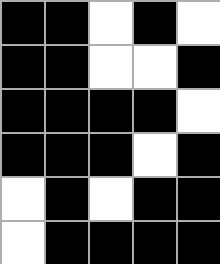[["black", "black", "white", "black", "white"], ["black", "black", "white", "white", "black"], ["black", "black", "black", "black", "white"], ["black", "black", "black", "white", "black"], ["white", "black", "white", "black", "black"], ["white", "black", "black", "black", "black"]]